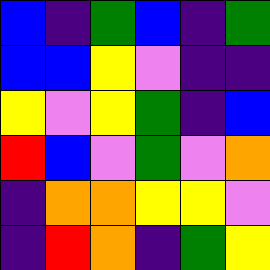[["blue", "indigo", "green", "blue", "indigo", "green"], ["blue", "blue", "yellow", "violet", "indigo", "indigo"], ["yellow", "violet", "yellow", "green", "indigo", "blue"], ["red", "blue", "violet", "green", "violet", "orange"], ["indigo", "orange", "orange", "yellow", "yellow", "violet"], ["indigo", "red", "orange", "indigo", "green", "yellow"]]